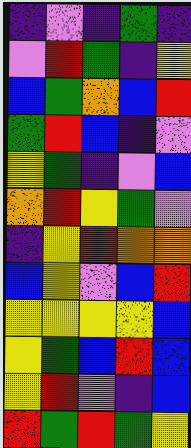[["indigo", "violet", "indigo", "green", "indigo"], ["violet", "red", "green", "indigo", "yellow"], ["blue", "green", "orange", "blue", "red"], ["green", "red", "blue", "indigo", "violet"], ["yellow", "green", "indigo", "violet", "blue"], ["orange", "red", "yellow", "green", "violet"], ["indigo", "yellow", "red", "orange", "orange"], ["blue", "yellow", "violet", "blue", "red"], ["yellow", "yellow", "yellow", "yellow", "blue"], ["yellow", "green", "blue", "red", "blue"], ["yellow", "red", "violet", "indigo", "blue"], ["red", "green", "red", "green", "yellow"]]